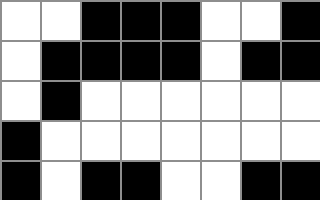[["white", "white", "black", "black", "black", "white", "white", "black"], ["white", "black", "black", "black", "black", "white", "black", "black"], ["white", "black", "white", "white", "white", "white", "white", "white"], ["black", "white", "white", "white", "white", "white", "white", "white"], ["black", "white", "black", "black", "white", "white", "black", "black"]]